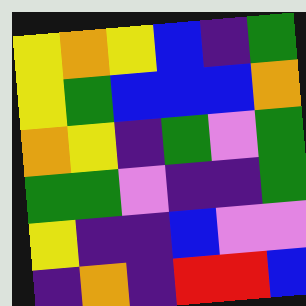[["yellow", "orange", "yellow", "blue", "indigo", "green"], ["yellow", "green", "blue", "blue", "blue", "orange"], ["orange", "yellow", "indigo", "green", "violet", "green"], ["green", "green", "violet", "indigo", "indigo", "green"], ["yellow", "indigo", "indigo", "blue", "violet", "violet"], ["indigo", "orange", "indigo", "red", "red", "blue"]]